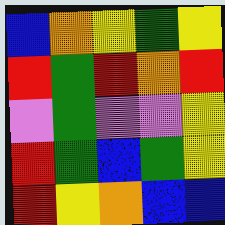[["blue", "orange", "yellow", "green", "yellow"], ["red", "green", "red", "orange", "red"], ["violet", "green", "violet", "violet", "yellow"], ["red", "green", "blue", "green", "yellow"], ["red", "yellow", "orange", "blue", "blue"]]